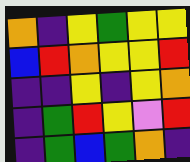[["orange", "indigo", "yellow", "green", "yellow", "yellow"], ["blue", "red", "orange", "yellow", "yellow", "red"], ["indigo", "indigo", "yellow", "indigo", "yellow", "orange"], ["indigo", "green", "red", "yellow", "violet", "red"], ["indigo", "green", "blue", "green", "orange", "indigo"]]